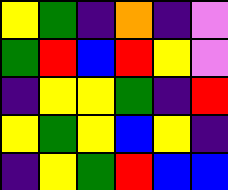[["yellow", "green", "indigo", "orange", "indigo", "violet"], ["green", "red", "blue", "red", "yellow", "violet"], ["indigo", "yellow", "yellow", "green", "indigo", "red"], ["yellow", "green", "yellow", "blue", "yellow", "indigo"], ["indigo", "yellow", "green", "red", "blue", "blue"]]